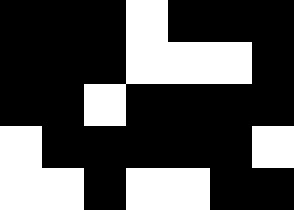[["black", "black", "black", "white", "black", "black", "black"], ["black", "black", "black", "white", "white", "white", "black"], ["black", "black", "white", "black", "black", "black", "black"], ["white", "black", "black", "black", "black", "black", "white"], ["white", "white", "black", "white", "white", "black", "black"]]